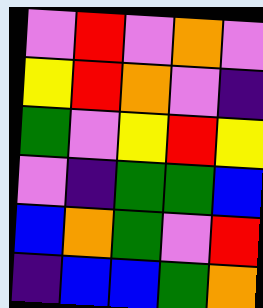[["violet", "red", "violet", "orange", "violet"], ["yellow", "red", "orange", "violet", "indigo"], ["green", "violet", "yellow", "red", "yellow"], ["violet", "indigo", "green", "green", "blue"], ["blue", "orange", "green", "violet", "red"], ["indigo", "blue", "blue", "green", "orange"]]